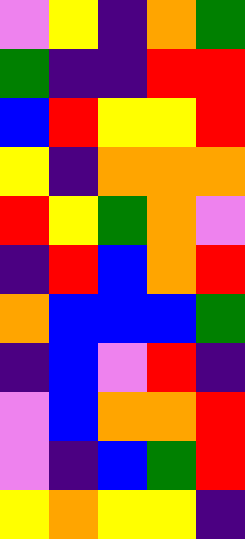[["violet", "yellow", "indigo", "orange", "green"], ["green", "indigo", "indigo", "red", "red"], ["blue", "red", "yellow", "yellow", "red"], ["yellow", "indigo", "orange", "orange", "orange"], ["red", "yellow", "green", "orange", "violet"], ["indigo", "red", "blue", "orange", "red"], ["orange", "blue", "blue", "blue", "green"], ["indigo", "blue", "violet", "red", "indigo"], ["violet", "blue", "orange", "orange", "red"], ["violet", "indigo", "blue", "green", "red"], ["yellow", "orange", "yellow", "yellow", "indigo"]]